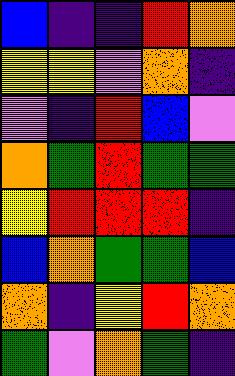[["blue", "indigo", "indigo", "red", "orange"], ["yellow", "yellow", "violet", "orange", "indigo"], ["violet", "indigo", "red", "blue", "violet"], ["orange", "green", "red", "green", "green"], ["yellow", "red", "red", "red", "indigo"], ["blue", "orange", "green", "green", "blue"], ["orange", "indigo", "yellow", "red", "orange"], ["green", "violet", "orange", "green", "indigo"]]